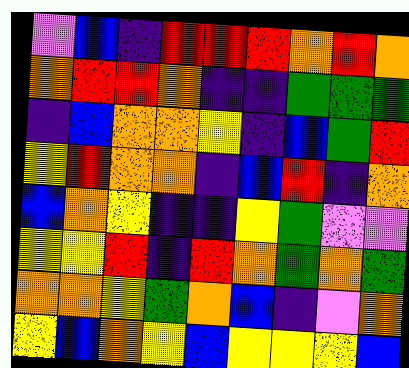[["violet", "blue", "indigo", "red", "red", "red", "orange", "red", "orange"], ["orange", "red", "red", "orange", "indigo", "indigo", "green", "green", "green"], ["indigo", "blue", "orange", "orange", "yellow", "indigo", "blue", "green", "red"], ["yellow", "red", "orange", "orange", "indigo", "blue", "red", "indigo", "orange"], ["blue", "orange", "yellow", "indigo", "indigo", "yellow", "green", "violet", "violet"], ["yellow", "yellow", "red", "indigo", "red", "orange", "green", "orange", "green"], ["orange", "orange", "yellow", "green", "orange", "blue", "indigo", "violet", "orange"], ["yellow", "blue", "orange", "yellow", "blue", "yellow", "yellow", "yellow", "blue"]]